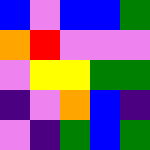[["blue", "violet", "blue", "blue", "green"], ["orange", "red", "violet", "violet", "violet"], ["violet", "yellow", "yellow", "green", "green"], ["indigo", "violet", "orange", "blue", "indigo"], ["violet", "indigo", "green", "blue", "green"]]